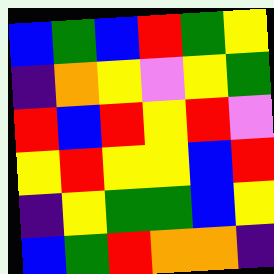[["blue", "green", "blue", "red", "green", "yellow"], ["indigo", "orange", "yellow", "violet", "yellow", "green"], ["red", "blue", "red", "yellow", "red", "violet"], ["yellow", "red", "yellow", "yellow", "blue", "red"], ["indigo", "yellow", "green", "green", "blue", "yellow"], ["blue", "green", "red", "orange", "orange", "indigo"]]